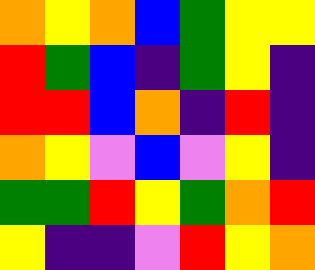[["orange", "yellow", "orange", "blue", "green", "yellow", "yellow"], ["red", "green", "blue", "indigo", "green", "yellow", "indigo"], ["red", "red", "blue", "orange", "indigo", "red", "indigo"], ["orange", "yellow", "violet", "blue", "violet", "yellow", "indigo"], ["green", "green", "red", "yellow", "green", "orange", "red"], ["yellow", "indigo", "indigo", "violet", "red", "yellow", "orange"]]